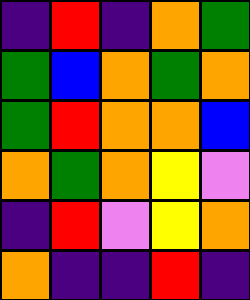[["indigo", "red", "indigo", "orange", "green"], ["green", "blue", "orange", "green", "orange"], ["green", "red", "orange", "orange", "blue"], ["orange", "green", "orange", "yellow", "violet"], ["indigo", "red", "violet", "yellow", "orange"], ["orange", "indigo", "indigo", "red", "indigo"]]